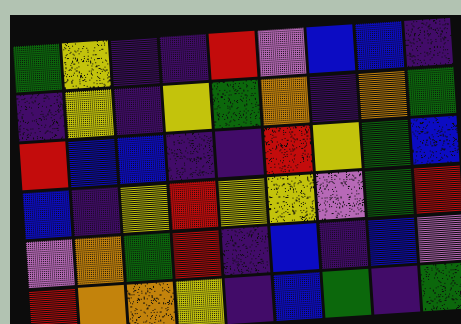[["green", "yellow", "indigo", "indigo", "red", "violet", "blue", "blue", "indigo"], ["indigo", "yellow", "indigo", "yellow", "green", "orange", "indigo", "orange", "green"], ["red", "blue", "blue", "indigo", "indigo", "red", "yellow", "green", "blue"], ["blue", "indigo", "yellow", "red", "yellow", "yellow", "violet", "green", "red"], ["violet", "orange", "green", "red", "indigo", "blue", "indigo", "blue", "violet"], ["red", "orange", "orange", "yellow", "indigo", "blue", "green", "indigo", "green"]]